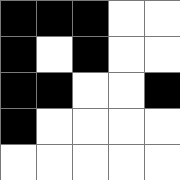[["black", "black", "black", "white", "white"], ["black", "white", "black", "white", "white"], ["black", "black", "white", "white", "black"], ["black", "white", "white", "white", "white"], ["white", "white", "white", "white", "white"]]